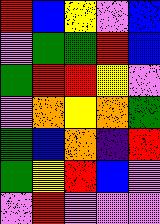[["red", "blue", "yellow", "violet", "blue"], ["violet", "green", "green", "red", "blue"], ["green", "red", "red", "yellow", "violet"], ["violet", "orange", "yellow", "orange", "green"], ["green", "blue", "orange", "indigo", "red"], ["green", "yellow", "red", "blue", "violet"], ["violet", "red", "violet", "violet", "violet"]]